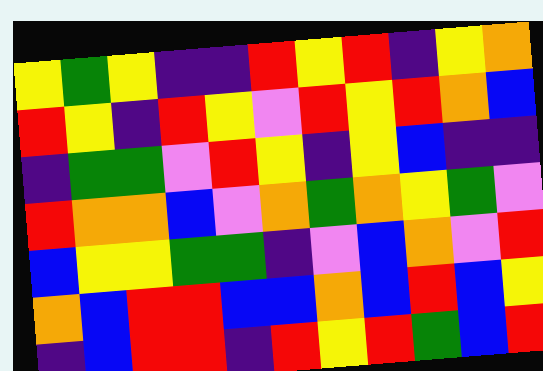[["yellow", "green", "yellow", "indigo", "indigo", "red", "yellow", "red", "indigo", "yellow", "orange"], ["red", "yellow", "indigo", "red", "yellow", "violet", "red", "yellow", "red", "orange", "blue"], ["indigo", "green", "green", "violet", "red", "yellow", "indigo", "yellow", "blue", "indigo", "indigo"], ["red", "orange", "orange", "blue", "violet", "orange", "green", "orange", "yellow", "green", "violet"], ["blue", "yellow", "yellow", "green", "green", "indigo", "violet", "blue", "orange", "violet", "red"], ["orange", "blue", "red", "red", "blue", "blue", "orange", "blue", "red", "blue", "yellow"], ["indigo", "blue", "red", "red", "indigo", "red", "yellow", "red", "green", "blue", "red"]]